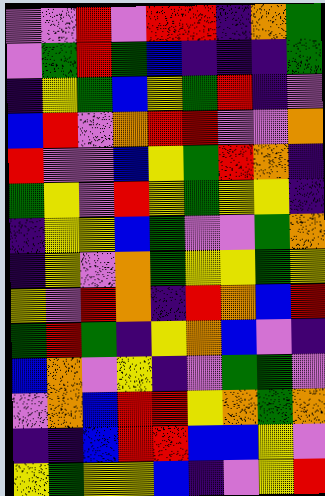[["violet", "violet", "red", "violet", "red", "red", "indigo", "orange", "green"], ["violet", "green", "red", "green", "blue", "indigo", "indigo", "indigo", "green"], ["indigo", "yellow", "green", "blue", "yellow", "green", "red", "indigo", "violet"], ["blue", "red", "violet", "orange", "red", "red", "violet", "violet", "orange"], ["red", "violet", "violet", "blue", "yellow", "green", "red", "orange", "indigo"], ["green", "yellow", "violet", "red", "yellow", "green", "yellow", "yellow", "indigo"], ["indigo", "yellow", "yellow", "blue", "green", "violet", "violet", "green", "orange"], ["indigo", "yellow", "violet", "orange", "green", "yellow", "yellow", "green", "yellow"], ["yellow", "violet", "red", "orange", "indigo", "red", "orange", "blue", "red"], ["green", "red", "green", "indigo", "yellow", "orange", "blue", "violet", "indigo"], ["blue", "orange", "violet", "yellow", "indigo", "violet", "green", "green", "violet"], ["violet", "orange", "blue", "red", "red", "yellow", "orange", "green", "orange"], ["indigo", "indigo", "blue", "red", "red", "blue", "blue", "yellow", "violet"], ["yellow", "green", "yellow", "yellow", "blue", "indigo", "violet", "yellow", "red"]]